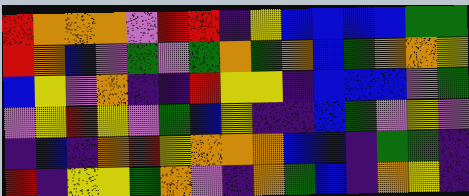[["red", "orange", "orange", "orange", "violet", "red", "red", "indigo", "yellow", "blue", "blue", "blue", "blue", "green", "green"], ["red", "orange", "blue", "violet", "green", "violet", "green", "orange", "green", "orange", "blue", "green", "orange", "orange", "yellow"], ["blue", "yellow", "violet", "orange", "indigo", "indigo", "red", "yellow", "yellow", "indigo", "blue", "blue", "blue", "violet", "green"], ["violet", "yellow", "red", "yellow", "violet", "green", "blue", "yellow", "indigo", "indigo", "blue", "green", "violet", "yellow", "violet"], ["indigo", "blue", "indigo", "orange", "red", "yellow", "orange", "orange", "orange", "blue", "blue", "indigo", "green", "green", "indigo"], ["red", "indigo", "yellow", "yellow", "green", "orange", "violet", "indigo", "orange", "green", "blue", "indigo", "orange", "yellow", "indigo"]]